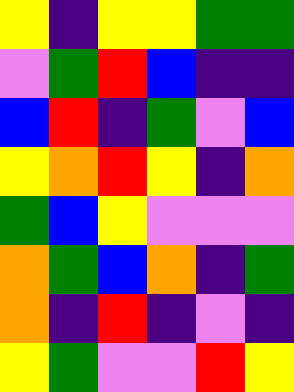[["yellow", "indigo", "yellow", "yellow", "green", "green"], ["violet", "green", "red", "blue", "indigo", "indigo"], ["blue", "red", "indigo", "green", "violet", "blue"], ["yellow", "orange", "red", "yellow", "indigo", "orange"], ["green", "blue", "yellow", "violet", "violet", "violet"], ["orange", "green", "blue", "orange", "indigo", "green"], ["orange", "indigo", "red", "indigo", "violet", "indigo"], ["yellow", "green", "violet", "violet", "red", "yellow"]]